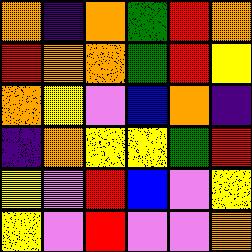[["orange", "indigo", "orange", "green", "red", "orange"], ["red", "orange", "orange", "green", "red", "yellow"], ["orange", "yellow", "violet", "blue", "orange", "indigo"], ["indigo", "orange", "yellow", "yellow", "green", "red"], ["yellow", "violet", "red", "blue", "violet", "yellow"], ["yellow", "violet", "red", "violet", "violet", "orange"]]